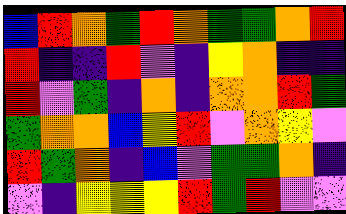[["blue", "red", "orange", "green", "red", "orange", "green", "green", "orange", "red"], ["red", "indigo", "indigo", "red", "violet", "indigo", "yellow", "orange", "indigo", "indigo"], ["red", "violet", "green", "indigo", "orange", "indigo", "orange", "orange", "red", "green"], ["green", "orange", "orange", "blue", "yellow", "red", "violet", "orange", "yellow", "violet"], ["red", "green", "orange", "indigo", "blue", "violet", "green", "green", "orange", "indigo"], ["violet", "indigo", "yellow", "yellow", "yellow", "red", "green", "red", "violet", "violet"]]